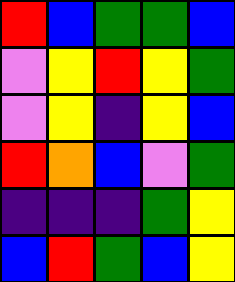[["red", "blue", "green", "green", "blue"], ["violet", "yellow", "red", "yellow", "green"], ["violet", "yellow", "indigo", "yellow", "blue"], ["red", "orange", "blue", "violet", "green"], ["indigo", "indigo", "indigo", "green", "yellow"], ["blue", "red", "green", "blue", "yellow"]]